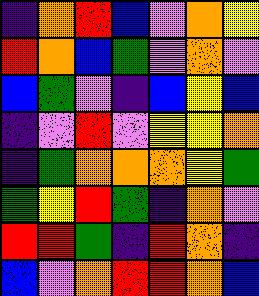[["indigo", "orange", "red", "blue", "violet", "orange", "yellow"], ["red", "orange", "blue", "green", "violet", "orange", "violet"], ["blue", "green", "violet", "indigo", "blue", "yellow", "blue"], ["indigo", "violet", "red", "violet", "yellow", "yellow", "orange"], ["indigo", "green", "orange", "orange", "orange", "yellow", "green"], ["green", "yellow", "red", "green", "indigo", "orange", "violet"], ["red", "red", "green", "indigo", "red", "orange", "indigo"], ["blue", "violet", "orange", "red", "red", "orange", "blue"]]